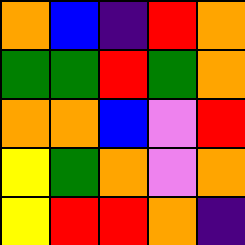[["orange", "blue", "indigo", "red", "orange"], ["green", "green", "red", "green", "orange"], ["orange", "orange", "blue", "violet", "red"], ["yellow", "green", "orange", "violet", "orange"], ["yellow", "red", "red", "orange", "indigo"]]